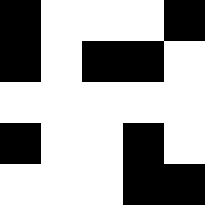[["black", "white", "white", "white", "black"], ["black", "white", "black", "black", "white"], ["white", "white", "white", "white", "white"], ["black", "white", "white", "black", "white"], ["white", "white", "white", "black", "black"]]